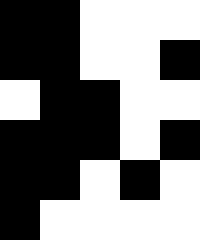[["black", "black", "white", "white", "white"], ["black", "black", "white", "white", "black"], ["white", "black", "black", "white", "white"], ["black", "black", "black", "white", "black"], ["black", "black", "white", "black", "white"], ["black", "white", "white", "white", "white"]]